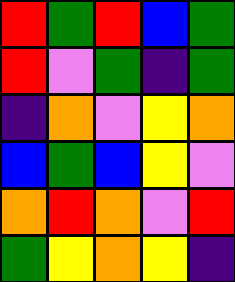[["red", "green", "red", "blue", "green"], ["red", "violet", "green", "indigo", "green"], ["indigo", "orange", "violet", "yellow", "orange"], ["blue", "green", "blue", "yellow", "violet"], ["orange", "red", "orange", "violet", "red"], ["green", "yellow", "orange", "yellow", "indigo"]]